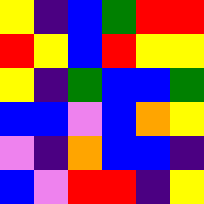[["yellow", "indigo", "blue", "green", "red", "red"], ["red", "yellow", "blue", "red", "yellow", "yellow"], ["yellow", "indigo", "green", "blue", "blue", "green"], ["blue", "blue", "violet", "blue", "orange", "yellow"], ["violet", "indigo", "orange", "blue", "blue", "indigo"], ["blue", "violet", "red", "red", "indigo", "yellow"]]